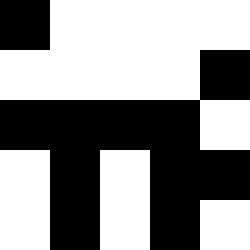[["black", "white", "white", "white", "white"], ["white", "white", "white", "white", "black"], ["black", "black", "black", "black", "white"], ["white", "black", "white", "black", "black"], ["white", "black", "white", "black", "white"]]